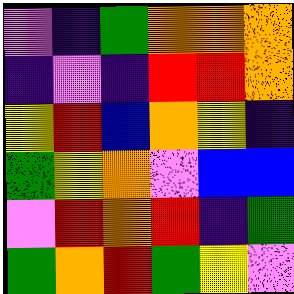[["violet", "indigo", "green", "orange", "orange", "orange"], ["indigo", "violet", "indigo", "red", "red", "orange"], ["yellow", "red", "blue", "orange", "yellow", "indigo"], ["green", "yellow", "orange", "violet", "blue", "blue"], ["violet", "red", "orange", "red", "indigo", "green"], ["green", "orange", "red", "green", "yellow", "violet"]]